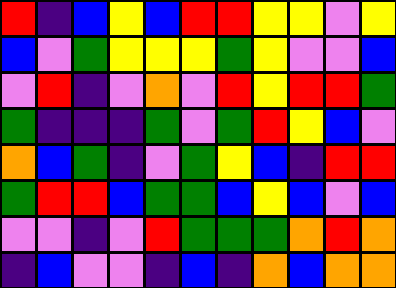[["red", "indigo", "blue", "yellow", "blue", "red", "red", "yellow", "yellow", "violet", "yellow"], ["blue", "violet", "green", "yellow", "yellow", "yellow", "green", "yellow", "violet", "violet", "blue"], ["violet", "red", "indigo", "violet", "orange", "violet", "red", "yellow", "red", "red", "green"], ["green", "indigo", "indigo", "indigo", "green", "violet", "green", "red", "yellow", "blue", "violet"], ["orange", "blue", "green", "indigo", "violet", "green", "yellow", "blue", "indigo", "red", "red"], ["green", "red", "red", "blue", "green", "green", "blue", "yellow", "blue", "violet", "blue"], ["violet", "violet", "indigo", "violet", "red", "green", "green", "green", "orange", "red", "orange"], ["indigo", "blue", "violet", "violet", "indigo", "blue", "indigo", "orange", "blue", "orange", "orange"]]